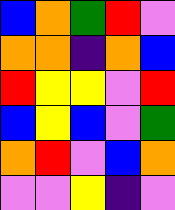[["blue", "orange", "green", "red", "violet"], ["orange", "orange", "indigo", "orange", "blue"], ["red", "yellow", "yellow", "violet", "red"], ["blue", "yellow", "blue", "violet", "green"], ["orange", "red", "violet", "blue", "orange"], ["violet", "violet", "yellow", "indigo", "violet"]]